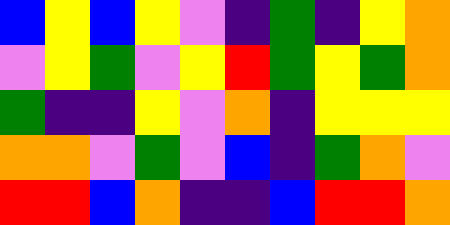[["blue", "yellow", "blue", "yellow", "violet", "indigo", "green", "indigo", "yellow", "orange"], ["violet", "yellow", "green", "violet", "yellow", "red", "green", "yellow", "green", "orange"], ["green", "indigo", "indigo", "yellow", "violet", "orange", "indigo", "yellow", "yellow", "yellow"], ["orange", "orange", "violet", "green", "violet", "blue", "indigo", "green", "orange", "violet"], ["red", "red", "blue", "orange", "indigo", "indigo", "blue", "red", "red", "orange"]]